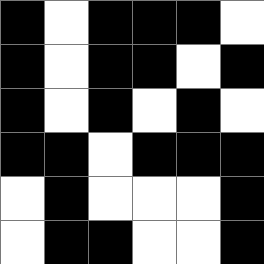[["black", "white", "black", "black", "black", "white"], ["black", "white", "black", "black", "white", "black"], ["black", "white", "black", "white", "black", "white"], ["black", "black", "white", "black", "black", "black"], ["white", "black", "white", "white", "white", "black"], ["white", "black", "black", "white", "white", "black"]]